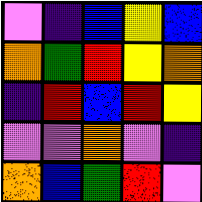[["violet", "indigo", "blue", "yellow", "blue"], ["orange", "green", "red", "yellow", "orange"], ["indigo", "red", "blue", "red", "yellow"], ["violet", "violet", "orange", "violet", "indigo"], ["orange", "blue", "green", "red", "violet"]]